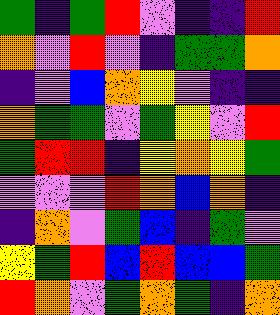[["green", "indigo", "green", "red", "violet", "indigo", "indigo", "red"], ["orange", "violet", "red", "violet", "indigo", "green", "green", "orange"], ["indigo", "violet", "blue", "orange", "yellow", "violet", "indigo", "indigo"], ["orange", "green", "green", "violet", "green", "yellow", "violet", "red"], ["green", "red", "red", "indigo", "yellow", "orange", "yellow", "green"], ["violet", "violet", "violet", "red", "orange", "blue", "orange", "indigo"], ["indigo", "orange", "violet", "green", "blue", "indigo", "green", "violet"], ["yellow", "green", "red", "blue", "red", "blue", "blue", "green"], ["red", "orange", "violet", "green", "orange", "green", "indigo", "orange"]]